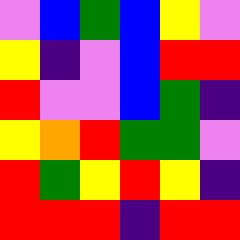[["violet", "blue", "green", "blue", "yellow", "violet"], ["yellow", "indigo", "violet", "blue", "red", "red"], ["red", "violet", "violet", "blue", "green", "indigo"], ["yellow", "orange", "red", "green", "green", "violet"], ["red", "green", "yellow", "red", "yellow", "indigo"], ["red", "red", "red", "indigo", "red", "red"]]